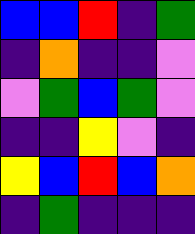[["blue", "blue", "red", "indigo", "green"], ["indigo", "orange", "indigo", "indigo", "violet"], ["violet", "green", "blue", "green", "violet"], ["indigo", "indigo", "yellow", "violet", "indigo"], ["yellow", "blue", "red", "blue", "orange"], ["indigo", "green", "indigo", "indigo", "indigo"]]